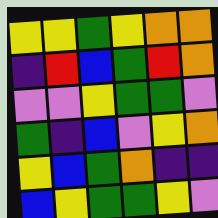[["yellow", "yellow", "green", "yellow", "orange", "orange"], ["indigo", "red", "blue", "green", "red", "orange"], ["violet", "violet", "yellow", "green", "green", "violet"], ["green", "indigo", "blue", "violet", "yellow", "orange"], ["yellow", "blue", "green", "orange", "indigo", "indigo"], ["blue", "yellow", "green", "green", "yellow", "violet"]]